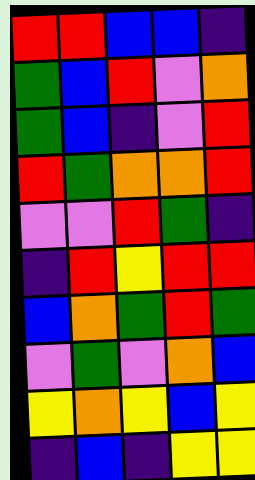[["red", "red", "blue", "blue", "indigo"], ["green", "blue", "red", "violet", "orange"], ["green", "blue", "indigo", "violet", "red"], ["red", "green", "orange", "orange", "red"], ["violet", "violet", "red", "green", "indigo"], ["indigo", "red", "yellow", "red", "red"], ["blue", "orange", "green", "red", "green"], ["violet", "green", "violet", "orange", "blue"], ["yellow", "orange", "yellow", "blue", "yellow"], ["indigo", "blue", "indigo", "yellow", "yellow"]]